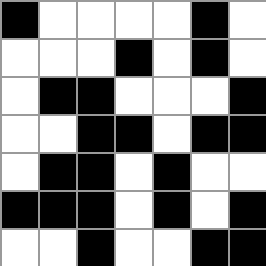[["black", "white", "white", "white", "white", "black", "white"], ["white", "white", "white", "black", "white", "black", "white"], ["white", "black", "black", "white", "white", "white", "black"], ["white", "white", "black", "black", "white", "black", "black"], ["white", "black", "black", "white", "black", "white", "white"], ["black", "black", "black", "white", "black", "white", "black"], ["white", "white", "black", "white", "white", "black", "black"]]